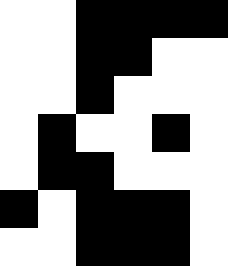[["white", "white", "black", "black", "black", "black"], ["white", "white", "black", "black", "white", "white"], ["white", "white", "black", "white", "white", "white"], ["white", "black", "white", "white", "black", "white"], ["white", "black", "black", "white", "white", "white"], ["black", "white", "black", "black", "black", "white"], ["white", "white", "black", "black", "black", "white"]]